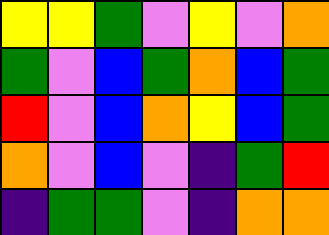[["yellow", "yellow", "green", "violet", "yellow", "violet", "orange"], ["green", "violet", "blue", "green", "orange", "blue", "green"], ["red", "violet", "blue", "orange", "yellow", "blue", "green"], ["orange", "violet", "blue", "violet", "indigo", "green", "red"], ["indigo", "green", "green", "violet", "indigo", "orange", "orange"]]